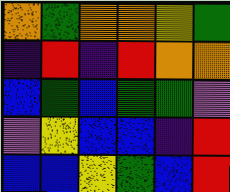[["orange", "green", "orange", "orange", "yellow", "green"], ["indigo", "red", "indigo", "red", "orange", "orange"], ["blue", "green", "blue", "green", "green", "violet"], ["violet", "yellow", "blue", "blue", "indigo", "red"], ["blue", "blue", "yellow", "green", "blue", "red"]]